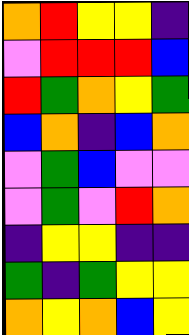[["orange", "red", "yellow", "yellow", "indigo"], ["violet", "red", "red", "red", "blue"], ["red", "green", "orange", "yellow", "green"], ["blue", "orange", "indigo", "blue", "orange"], ["violet", "green", "blue", "violet", "violet"], ["violet", "green", "violet", "red", "orange"], ["indigo", "yellow", "yellow", "indigo", "indigo"], ["green", "indigo", "green", "yellow", "yellow"], ["orange", "yellow", "orange", "blue", "yellow"]]